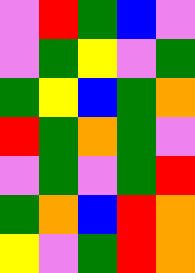[["violet", "red", "green", "blue", "violet"], ["violet", "green", "yellow", "violet", "green"], ["green", "yellow", "blue", "green", "orange"], ["red", "green", "orange", "green", "violet"], ["violet", "green", "violet", "green", "red"], ["green", "orange", "blue", "red", "orange"], ["yellow", "violet", "green", "red", "orange"]]